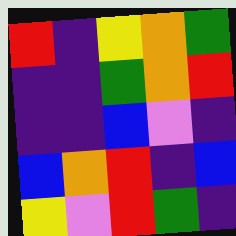[["red", "indigo", "yellow", "orange", "green"], ["indigo", "indigo", "green", "orange", "red"], ["indigo", "indigo", "blue", "violet", "indigo"], ["blue", "orange", "red", "indigo", "blue"], ["yellow", "violet", "red", "green", "indigo"]]